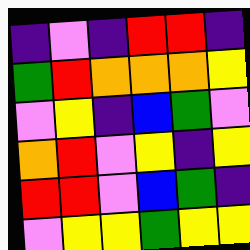[["indigo", "violet", "indigo", "red", "red", "indigo"], ["green", "red", "orange", "orange", "orange", "yellow"], ["violet", "yellow", "indigo", "blue", "green", "violet"], ["orange", "red", "violet", "yellow", "indigo", "yellow"], ["red", "red", "violet", "blue", "green", "indigo"], ["violet", "yellow", "yellow", "green", "yellow", "yellow"]]